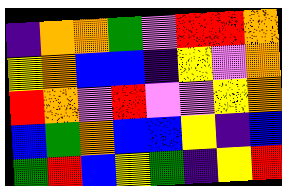[["indigo", "orange", "orange", "green", "violet", "red", "red", "orange"], ["yellow", "orange", "blue", "blue", "indigo", "yellow", "violet", "orange"], ["red", "orange", "violet", "red", "violet", "violet", "yellow", "orange"], ["blue", "green", "orange", "blue", "blue", "yellow", "indigo", "blue"], ["green", "red", "blue", "yellow", "green", "indigo", "yellow", "red"]]